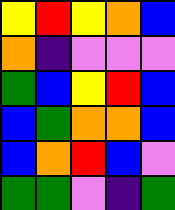[["yellow", "red", "yellow", "orange", "blue"], ["orange", "indigo", "violet", "violet", "violet"], ["green", "blue", "yellow", "red", "blue"], ["blue", "green", "orange", "orange", "blue"], ["blue", "orange", "red", "blue", "violet"], ["green", "green", "violet", "indigo", "green"]]